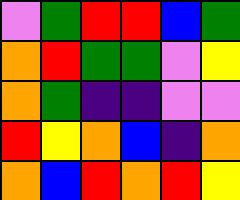[["violet", "green", "red", "red", "blue", "green"], ["orange", "red", "green", "green", "violet", "yellow"], ["orange", "green", "indigo", "indigo", "violet", "violet"], ["red", "yellow", "orange", "blue", "indigo", "orange"], ["orange", "blue", "red", "orange", "red", "yellow"]]